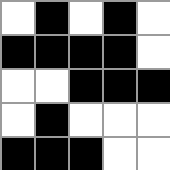[["white", "black", "white", "black", "white"], ["black", "black", "black", "black", "white"], ["white", "white", "black", "black", "black"], ["white", "black", "white", "white", "white"], ["black", "black", "black", "white", "white"]]